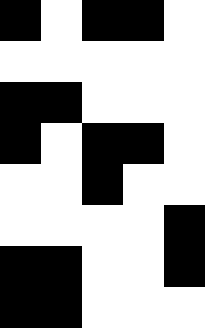[["black", "white", "black", "black", "white"], ["white", "white", "white", "white", "white"], ["black", "black", "white", "white", "white"], ["black", "white", "black", "black", "white"], ["white", "white", "black", "white", "white"], ["white", "white", "white", "white", "black"], ["black", "black", "white", "white", "black"], ["black", "black", "white", "white", "white"]]